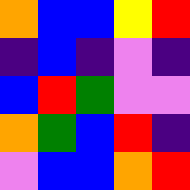[["orange", "blue", "blue", "yellow", "red"], ["indigo", "blue", "indigo", "violet", "indigo"], ["blue", "red", "green", "violet", "violet"], ["orange", "green", "blue", "red", "indigo"], ["violet", "blue", "blue", "orange", "red"]]